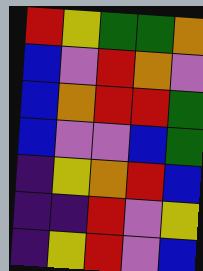[["red", "yellow", "green", "green", "orange"], ["blue", "violet", "red", "orange", "violet"], ["blue", "orange", "red", "red", "green"], ["blue", "violet", "violet", "blue", "green"], ["indigo", "yellow", "orange", "red", "blue"], ["indigo", "indigo", "red", "violet", "yellow"], ["indigo", "yellow", "red", "violet", "blue"]]